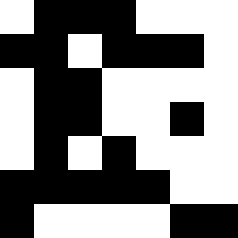[["white", "black", "black", "black", "white", "white", "white"], ["black", "black", "white", "black", "black", "black", "white"], ["white", "black", "black", "white", "white", "white", "white"], ["white", "black", "black", "white", "white", "black", "white"], ["white", "black", "white", "black", "white", "white", "white"], ["black", "black", "black", "black", "black", "white", "white"], ["black", "white", "white", "white", "white", "black", "black"]]